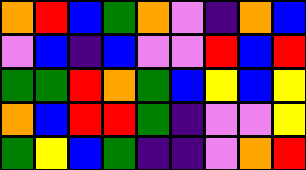[["orange", "red", "blue", "green", "orange", "violet", "indigo", "orange", "blue"], ["violet", "blue", "indigo", "blue", "violet", "violet", "red", "blue", "red"], ["green", "green", "red", "orange", "green", "blue", "yellow", "blue", "yellow"], ["orange", "blue", "red", "red", "green", "indigo", "violet", "violet", "yellow"], ["green", "yellow", "blue", "green", "indigo", "indigo", "violet", "orange", "red"]]